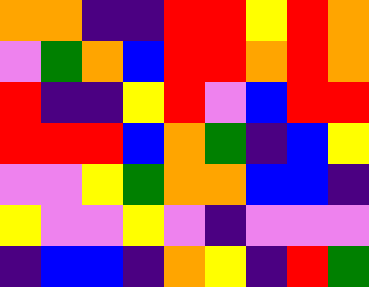[["orange", "orange", "indigo", "indigo", "red", "red", "yellow", "red", "orange"], ["violet", "green", "orange", "blue", "red", "red", "orange", "red", "orange"], ["red", "indigo", "indigo", "yellow", "red", "violet", "blue", "red", "red"], ["red", "red", "red", "blue", "orange", "green", "indigo", "blue", "yellow"], ["violet", "violet", "yellow", "green", "orange", "orange", "blue", "blue", "indigo"], ["yellow", "violet", "violet", "yellow", "violet", "indigo", "violet", "violet", "violet"], ["indigo", "blue", "blue", "indigo", "orange", "yellow", "indigo", "red", "green"]]